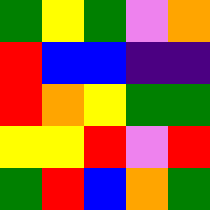[["green", "yellow", "green", "violet", "orange"], ["red", "blue", "blue", "indigo", "indigo"], ["red", "orange", "yellow", "green", "green"], ["yellow", "yellow", "red", "violet", "red"], ["green", "red", "blue", "orange", "green"]]